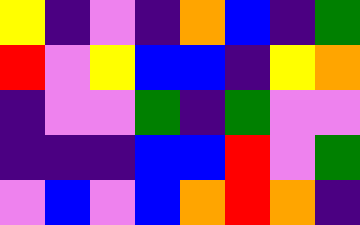[["yellow", "indigo", "violet", "indigo", "orange", "blue", "indigo", "green"], ["red", "violet", "yellow", "blue", "blue", "indigo", "yellow", "orange"], ["indigo", "violet", "violet", "green", "indigo", "green", "violet", "violet"], ["indigo", "indigo", "indigo", "blue", "blue", "red", "violet", "green"], ["violet", "blue", "violet", "blue", "orange", "red", "orange", "indigo"]]